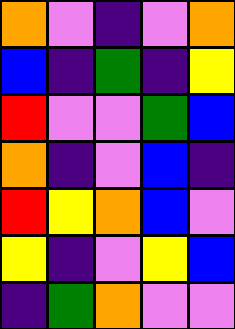[["orange", "violet", "indigo", "violet", "orange"], ["blue", "indigo", "green", "indigo", "yellow"], ["red", "violet", "violet", "green", "blue"], ["orange", "indigo", "violet", "blue", "indigo"], ["red", "yellow", "orange", "blue", "violet"], ["yellow", "indigo", "violet", "yellow", "blue"], ["indigo", "green", "orange", "violet", "violet"]]